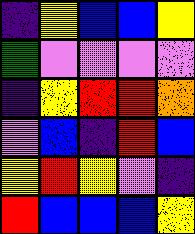[["indigo", "yellow", "blue", "blue", "yellow"], ["green", "violet", "violet", "violet", "violet"], ["indigo", "yellow", "red", "red", "orange"], ["violet", "blue", "indigo", "red", "blue"], ["yellow", "red", "yellow", "violet", "indigo"], ["red", "blue", "blue", "blue", "yellow"]]